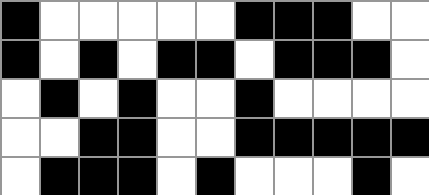[["black", "white", "white", "white", "white", "white", "black", "black", "black", "white", "white"], ["black", "white", "black", "white", "black", "black", "white", "black", "black", "black", "white"], ["white", "black", "white", "black", "white", "white", "black", "white", "white", "white", "white"], ["white", "white", "black", "black", "white", "white", "black", "black", "black", "black", "black"], ["white", "black", "black", "black", "white", "black", "white", "white", "white", "black", "white"]]